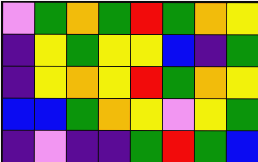[["violet", "green", "orange", "green", "red", "green", "orange", "yellow"], ["indigo", "yellow", "green", "yellow", "yellow", "blue", "indigo", "green"], ["indigo", "yellow", "orange", "yellow", "red", "green", "orange", "yellow"], ["blue", "blue", "green", "orange", "yellow", "violet", "yellow", "green"], ["indigo", "violet", "indigo", "indigo", "green", "red", "green", "blue"]]